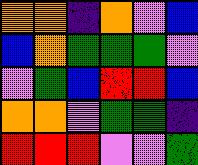[["orange", "orange", "indigo", "orange", "violet", "blue"], ["blue", "orange", "green", "green", "green", "violet"], ["violet", "green", "blue", "red", "red", "blue"], ["orange", "orange", "violet", "green", "green", "indigo"], ["red", "red", "red", "violet", "violet", "green"]]